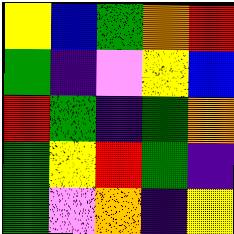[["yellow", "blue", "green", "orange", "red"], ["green", "indigo", "violet", "yellow", "blue"], ["red", "green", "indigo", "green", "orange"], ["green", "yellow", "red", "green", "indigo"], ["green", "violet", "orange", "indigo", "yellow"]]